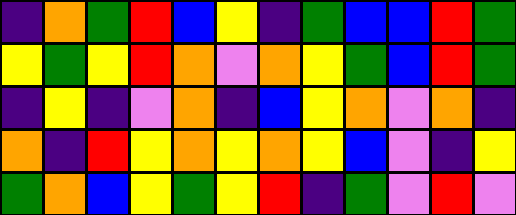[["indigo", "orange", "green", "red", "blue", "yellow", "indigo", "green", "blue", "blue", "red", "green"], ["yellow", "green", "yellow", "red", "orange", "violet", "orange", "yellow", "green", "blue", "red", "green"], ["indigo", "yellow", "indigo", "violet", "orange", "indigo", "blue", "yellow", "orange", "violet", "orange", "indigo"], ["orange", "indigo", "red", "yellow", "orange", "yellow", "orange", "yellow", "blue", "violet", "indigo", "yellow"], ["green", "orange", "blue", "yellow", "green", "yellow", "red", "indigo", "green", "violet", "red", "violet"]]